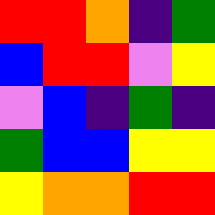[["red", "red", "orange", "indigo", "green"], ["blue", "red", "red", "violet", "yellow"], ["violet", "blue", "indigo", "green", "indigo"], ["green", "blue", "blue", "yellow", "yellow"], ["yellow", "orange", "orange", "red", "red"]]